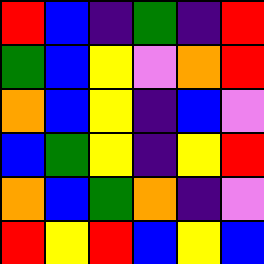[["red", "blue", "indigo", "green", "indigo", "red"], ["green", "blue", "yellow", "violet", "orange", "red"], ["orange", "blue", "yellow", "indigo", "blue", "violet"], ["blue", "green", "yellow", "indigo", "yellow", "red"], ["orange", "blue", "green", "orange", "indigo", "violet"], ["red", "yellow", "red", "blue", "yellow", "blue"]]